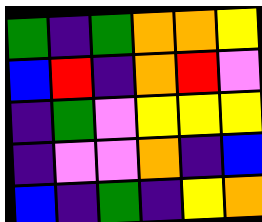[["green", "indigo", "green", "orange", "orange", "yellow"], ["blue", "red", "indigo", "orange", "red", "violet"], ["indigo", "green", "violet", "yellow", "yellow", "yellow"], ["indigo", "violet", "violet", "orange", "indigo", "blue"], ["blue", "indigo", "green", "indigo", "yellow", "orange"]]